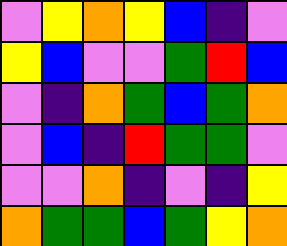[["violet", "yellow", "orange", "yellow", "blue", "indigo", "violet"], ["yellow", "blue", "violet", "violet", "green", "red", "blue"], ["violet", "indigo", "orange", "green", "blue", "green", "orange"], ["violet", "blue", "indigo", "red", "green", "green", "violet"], ["violet", "violet", "orange", "indigo", "violet", "indigo", "yellow"], ["orange", "green", "green", "blue", "green", "yellow", "orange"]]